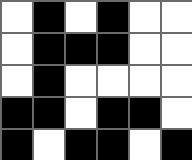[["white", "black", "white", "black", "white", "white"], ["white", "black", "black", "black", "white", "white"], ["white", "black", "white", "white", "white", "white"], ["black", "black", "white", "black", "black", "white"], ["black", "white", "black", "black", "white", "black"]]